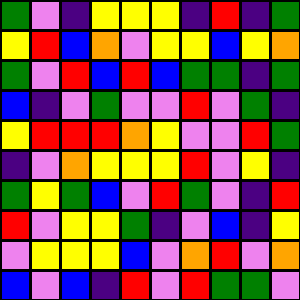[["green", "violet", "indigo", "yellow", "yellow", "yellow", "indigo", "red", "indigo", "green"], ["yellow", "red", "blue", "orange", "violet", "yellow", "yellow", "blue", "yellow", "orange"], ["green", "violet", "red", "blue", "red", "blue", "green", "green", "indigo", "green"], ["blue", "indigo", "violet", "green", "violet", "violet", "red", "violet", "green", "indigo"], ["yellow", "red", "red", "red", "orange", "yellow", "violet", "violet", "red", "green"], ["indigo", "violet", "orange", "yellow", "yellow", "yellow", "red", "violet", "yellow", "indigo"], ["green", "yellow", "green", "blue", "violet", "red", "green", "violet", "indigo", "red"], ["red", "violet", "yellow", "yellow", "green", "indigo", "violet", "blue", "indigo", "yellow"], ["violet", "yellow", "yellow", "yellow", "blue", "violet", "orange", "red", "violet", "orange"], ["blue", "violet", "blue", "indigo", "red", "violet", "red", "green", "green", "violet"]]